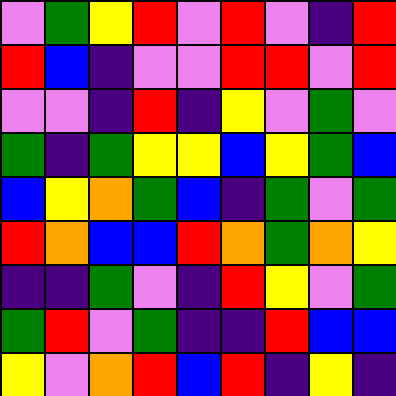[["violet", "green", "yellow", "red", "violet", "red", "violet", "indigo", "red"], ["red", "blue", "indigo", "violet", "violet", "red", "red", "violet", "red"], ["violet", "violet", "indigo", "red", "indigo", "yellow", "violet", "green", "violet"], ["green", "indigo", "green", "yellow", "yellow", "blue", "yellow", "green", "blue"], ["blue", "yellow", "orange", "green", "blue", "indigo", "green", "violet", "green"], ["red", "orange", "blue", "blue", "red", "orange", "green", "orange", "yellow"], ["indigo", "indigo", "green", "violet", "indigo", "red", "yellow", "violet", "green"], ["green", "red", "violet", "green", "indigo", "indigo", "red", "blue", "blue"], ["yellow", "violet", "orange", "red", "blue", "red", "indigo", "yellow", "indigo"]]